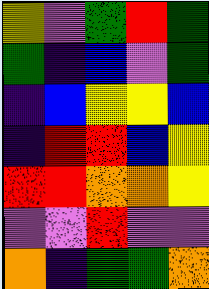[["yellow", "violet", "green", "red", "green"], ["green", "indigo", "blue", "violet", "green"], ["indigo", "blue", "yellow", "yellow", "blue"], ["indigo", "red", "red", "blue", "yellow"], ["red", "red", "orange", "orange", "yellow"], ["violet", "violet", "red", "violet", "violet"], ["orange", "indigo", "green", "green", "orange"]]